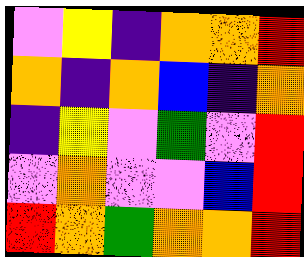[["violet", "yellow", "indigo", "orange", "orange", "red"], ["orange", "indigo", "orange", "blue", "indigo", "orange"], ["indigo", "yellow", "violet", "green", "violet", "red"], ["violet", "orange", "violet", "violet", "blue", "red"], ["red", "orange", "green", "orange", "orange", "red"]]